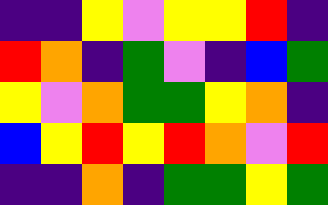[["indigo", "indigo", "yellow", "violet", "yellow", "yellow", "red", "indigo"], ["red", "orange", "indigo", "green", "violet", "indigo", "blue", "green"], ["yellow", "violet", "orange", "green", "green", "yellow", "orange", "indigo"], ["blue", "yellow", "red", "yellow", "red", "orange", "violet", "red"], ["indigo", "indigo", "orange", "indigo", "green", "green", "yellow", "green"]]